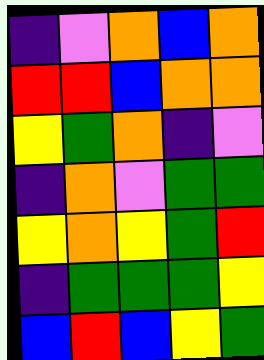[["indigo", "violet", "orange", "blue", "orange"], ["red", "red", "blue", "orange", "orange"], ["yellow", "green", "orange", "indigo", "violet"], ["indigo", "orange", "violet", "green", "green"], ["yellow", "orange", "yellow", "green", "red"], ["indigo", "green", "green", "green", "yellow"], ["blue", "red", "blue", "yellow", "green"]]